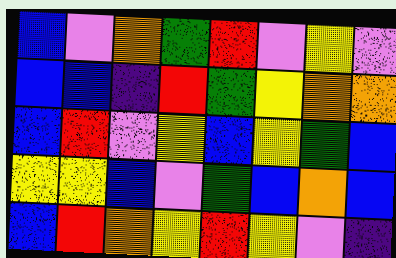[["blue", "violet", "orange", "green", "red", "violet", "yellow", "violet"], ["blue", "blue", "indigo", "red", "green", "yellow", "orange", "orange"], ["blue", "red", "violet", "yellow", "blue", "yellow", "green", "blue"], ["yellow", "yellow", "blue", "violet", "green", "blue", "orange", "blue"], ["blue", "red", "orange", "yellow", "red", "yellow", "violet", "indigo"]]